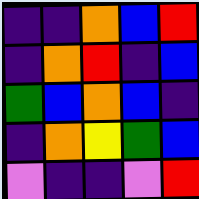[["indigo", "indigo", "orange", "blue", "red"], ["indigo", "orange", "red", "indigo", "blue"], ["green", "blue", "orange", "blue", "indigo"], ["indigo", "orange", "yellow", "green", "blue"], ["violet", "indigo", "indigo", "violet", "red"]]